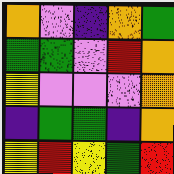[["orange", "violet", "indigo", "orange", "green"], ["green", "green", "violet", "red", "orange"], ["yellow", "violet", "violet", "violet", "orange"], ["indigo", "green", "green", "indigo", "orange"], ["yellow", "red", "yellow", "green", "red"]]